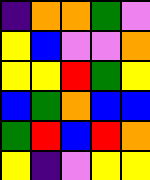[["indigo", "orange", "orange", "green", "violet"], ["yellow", "blue", "violet", "violet", "orange"], ["yellow", "yellow", "red", "green", "yellow"], ["blue", "green", "orange", "blue", "blue"], ["green", "red", "blue", "red", "orange"], ["yellow", "indigo", "violet", "yellow", "yellow"]]